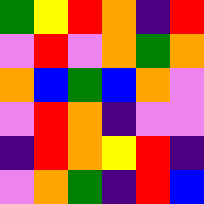[["green", "yellow", "red", "orange", "indigo", "red"], ["violet", "red", "violet", "orange", "green", "orange"], ["orange", "blue", "green", "blue", "orange", "violet"], ["violet", "red", "orange", "indigo", "violet", "violet"], ["indigo", "red", "orange", "yellow", "red", "indigo"], ["violet", "orange", "green", "indigo", "red", "blue"]]